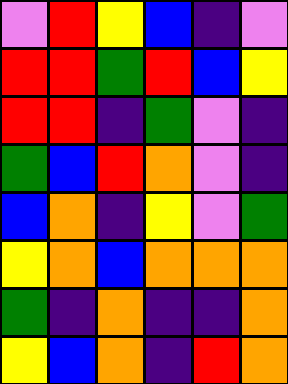[["violet", "red", "yellow", "blue", "indigo", "violet"], ["red", "red", "green", "red", "blue", "yellow"], ["red", "red", "indigo", "green", "violet", "indigo"], ["green", "blue", "red", "orange", "violet", "indigo"], ["blue", "orange", "indigo", "yellow", "violet", "green"], ["yellow", "orange", "blue", "orange", "orange", "orange"], ["green", "indigo", "orange", "indigo", "indigo", "orange"], ["yellow", "blue", "orange", "indigo", "red", "orange"]]